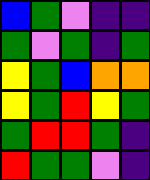[["blue", "green", "violet", "indigo", "indigo"], ["green", "violet", "green", "indigo", "green"], ["yellow", "green", "blue", "orange", "orange"], ["yellow", "green", "red", "yellow", "green"], ["green", "red", "red", "green", "indigo"], ["red", "green", "green", "violet", "indigo"]]